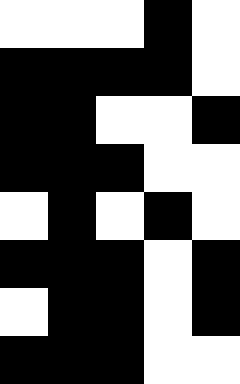[["white", "white", "white", "black", "white"], ["black", "black", "black", "black", "white"], ["black", "black", "white", "white", "black"], ["black", "black", "black", "white", "white"], ["white", "black", "white", "black", "white"], ["black", "black", "black", "white", "black"], ["white", "black", "black", "white", "black"], ["black", "black", "black", "white", "white"]]